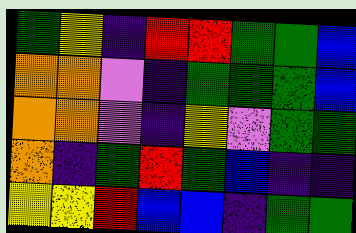[["green", "yellow", "indigo", "red", "red", "green", "green", "blue"], ["orange", "orange", "violet", "indigo", "green", "green", "green", "blue"], ["orange", "orange", "violet", "indigo", "yellow", "violet", "green", "green"], ["orange", "indigo", "green", "red", "green", "blue", "indigo", "indigo"], ["yellow", "yellow", "red", "blue", "blue", "indigo", "green", "green"]]